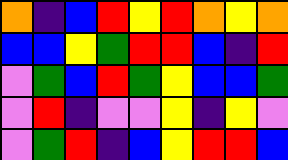[["orange", "indigo", "blue", "red", "yellow", "red", "orange", "yellow", "orange"], ["blue", "blue", "yellow", "green", "red", "red", "blue", "indigo", "red"], ["violet", "green", "blue", "red", "green", "yellow", "blue", "blue", "green"], ["violet", "red", "indigo", "violet", "violet", "yellow", "indigo", "yellow", "violet"], ["violet", "green", "red", "indigo", "blue", "yellow", "red", "red", "blue"]]